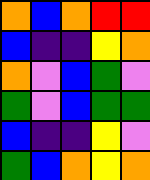[["orange", "blue", "orange", "red", "red"], ["blue", "indigo", "indigo", "yellow", "orange"], ["orange", "violet", "blue", "green", "violet"], ["green", "violet", "blue", "green", "green"], ["blue", "indigo", "indigo", "yellow", "violet"], ["green", "blue", "orange", "yellow", "orange"]]